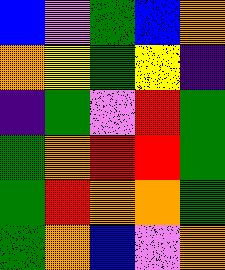[["blue", "violet", "green", "blue", "orange"], ["orange", "yellow", "green", "yellow", "indigo"], ["indigo", "green", "violet", "red", "green"], ["green", "orange", "red", "red", "green"], ["green", "red", "orange", "orange", "green"], ["green", "orange", "blue", "violet", "orange"]]